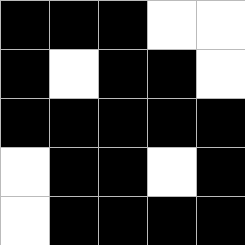[["black", "black", "black", "white", "white"], ["black", "white", "black", "black", "white"], ["black", "black", "black", "black", "black"], ["white", "black", "black", "white", "black"], ["white", "black", "black", "black", "black"]]